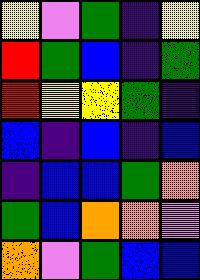[["yellow", "violet", "green", "indigo", "yellow"], ["red", "green", "blue", "indigo", "green"], ["red", "yellow", "yellow", "green", "indigo"], ["blue", "indigo", "blue", "indigo", "blue"], ["indigo", "blue", "blue", "green", "orange"], ["green", "blue", "orange", "orange", "violet"], ["orange", "violet", "green", "blue", "blue"]]